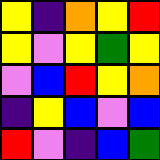[["yellow", "indigo", "orange", "yellow", "red"], ["yellow", "violet", "yellow", "green", "yellow"], ["violet", "blue", "red", "yellow", "orange"], ["indigo", "yellow", "blue", "violet", "blue"], ["red", "violet", "indigo", "blue", "green"]]